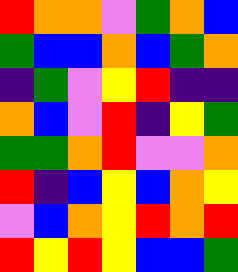[["red", "orange", "orange", "violet", "green", "orange", "blue"], ["green", "blue", "blue", "orange", "blue", "green", "orange"], ["indigo", "green", "violet", "yellow", "red", "indigo", "indigo"], ["orange", "blue", "violet", "red", "indigo", "yellow", "green"], ["green", "green", "orange", "red", "violet", "violet", "orange"], ["red", "indigo", "blue", "yellow", "blue", "orange", "yellow"], ["violet", "blue", "orange", "yellow", "red", "orange", "red"], ["red", "yellow", "red", "yellow", "blue", "blue", "green"]]